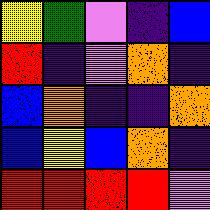[["yellow", "green", "violet", "indigo", "blue"], ["red", "indigo", "violet", "orange", "indigo"], ["blue", "orange", "indigo", "indigo", "orange"], ["blue", "yellow", "blue", "orange", "indigo"], ["red", "red", "red", "red", "violet"]]